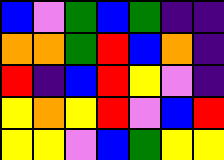[["blue", "violet", "green", "blue", "green", "indigo", "indigo"], ["orange", "orange", "green", "red", "blue", "orange", "indigo"], ["red", "indigo", "blue", "red", "yellow", "violet", "indigo"], ["yellow", "orange", "yellow", "red", "violet", "blue", "red"], ["yellow", "yellow", "violet", "blue", "green", "yellow", "yellow"]]